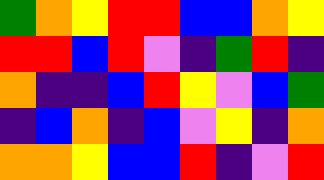[["green", "orange", "yellow", "red", "red", "blue", "blue", "orange", "yellow"], ["red", "red", "blue", "red", "violet", "indigo", "green", "red", "indigo"], ["orange", "indigo", "indigo", "blue", "red", "yellow", "violet", "blue", "green"], ["indigo", "blue", "orange", "indigo", "blue", "violet", "yellow", "indigo", "orange"], ["orange", "orange", "yellow", "blue", "blue", "red", "indigo", "violet", "red"]]